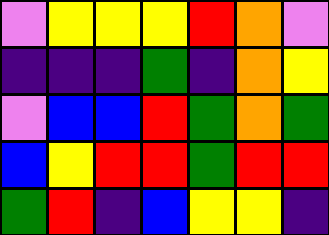[["violet", "yellow", "yellow", "yellow", "red", "orange", "violet"], ["indigo", "indigo", "indigo", "green", "indigo", "orange", "yellow"], ["violet", "blue", "blue", "red", "green", "orange", "green"], ["blue", "yellow", "red", "red", "green", "red", "red"], ["green", "red", "indigo", "blue", "yellow", "yellow", "indigo"]]